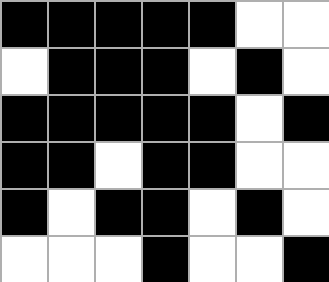[["black", "black", "black", "black", "black", "white", "white"], ["white", "black", "black", "black", "white", "black", "white"], ["black", "black", "black", "black", "black", "white", "black"], ["black", "black", "white", "black", "black", "white", "white"], ["black", "white", "black", "black", "white", "black", "white"], ["white", "white", "white", "black", "white", "white", "black"]]